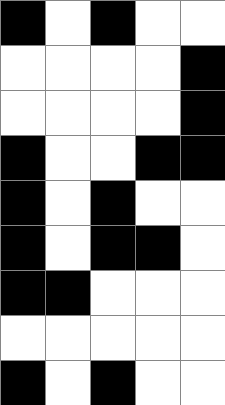[["black", "white", "black", "white", "white"], ["white", "white", "white", "white", "black"], ["white", "white", "white", "white", "black"], ["black", "white", "white", "black", "black"], ["black", "white", "black", "white", "white"], ["black", "white", "black", "black", "white"], ["black", "black", "white", "white", "white"], ["white", "white", "white", "white", "white"], ["black", "white", "black", "white", "white"]]